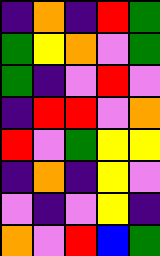[["indigo", "orange", "indigo", "red", "green"], ["green", "yellow", "orange", "violet", "green"], ["green", "indigo", "violet", "red", "violet"], ["indigo", "red", "red", "violet", "orange"], ["red", "violet", "green", "yellow", "yellow"], ["indigo", "orange", "indigo", "yellow", "violet"], ["violet", "indigo", "violet", "yellow", "indigo"], ["orange", "violet", "red", "blue", "green"]]